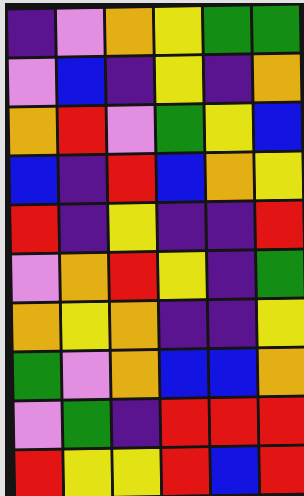[["indigo", "violet", "orange", "yellow", "green", "green"], ["violet", "blue", "indigo", "yellow", "indigo", "orange"], ["orange", "red", "violet", "green", "yellow", "blue"], ["blue", "indigo", "red", "blue", "orange", "yellow"], ["red", "indigo", "yellow", "indigo", "indigo", "red"], ["violet", "orange", "red", "yellow", "indigo", "green"], ["orange", "yellow", "orange", "indigo", "indigo", "yellow"], ["green", "violet", "orange", "blue", "blue", "orange"], ["violet", "green", "indigo", "red", "red", "red"], ["red", "yellow", "yellow", "red", "blue", "red"]]